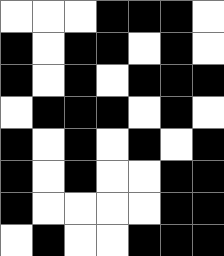[["white", "white", "white", "black", "black", "black", "white"], ["black", "white", "black", "black", "white", "black", "white"], ["black", "white", "black", "white", "black", "black", "black"], ["white", "black", "black", "black", "white", "black", "white"], ["black", "white", "black", "white", "black", "white", "black"], ["black", "white", "black", "white", "white", "black", "black"], ["black", "white", "white", "white", "white", "black", "black"], ["white", "black", "white", "white", "black", "black", "black"]]